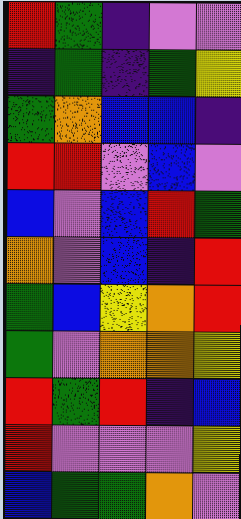[["red", "green", "indigo", "violet", "violet"], ["indigo", "green", "indigo", "green", "yellow"], ["green", "orange", "blue", "blue", "indigo"], ["red", "red", "violet", "blue", "violet"], ["blue", "violet", "blue", "red", "green"], ["orange", "violet", "blue", "indigo", "red"], ["green", "blue", "yellow", "orange", "red"], ["green", "violet", "orange", "orange", "yellow"], ["red", "green", "red", "indigo", "blue"], ["red", "violet", "violet", "violet", "yellow"], ["blue", "green", "green", "orange", "violet"]]